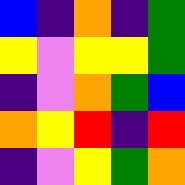[["blue", "indigo", "orange", "indigo", "green"], ["yellow", "violet", "yellow", "yellow", "green"], ["indigo", "violet", "orange", "green", "blue"], ["orange", "yellow", "red", "indigo", "red"], ["indigo", "violet", "yellow", "green", "orange"]]